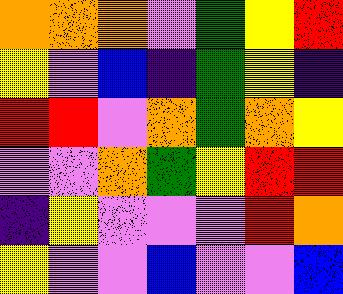[["orange", "orange", "orange", "violet", "green", "yellow", "red"], ["yellow", "violet", "blue", "indigo", "green", "yellow", "indigo"], ["red", "red", "violet", "orange", "green", "orange", "yellow"], ["violet", "violet", "orange", "green", "yellow", "red", "red"], ["indigo", "yellow", "violet", "violet", "violet", "red", "orange"], ["yellow", "violet", "violet", "blue", "violet", "violet", "blue"]]